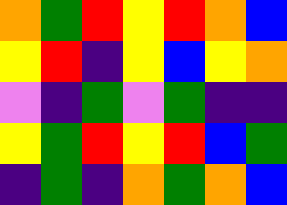[["orange", "green", "red", "yellow", "red", "orange", "blue"], ["yellow", "red", "indigo", "yellow", "blue", "yellow", "orange"], ["violet", "indigo", "green", "violet", "green", "indigo", "indigo"], ["yellow", "green", "red", "yellow", "red", "blue", "green"], ["indigo", "green", "indigo", "orange", "green", "orange", "blue"]]